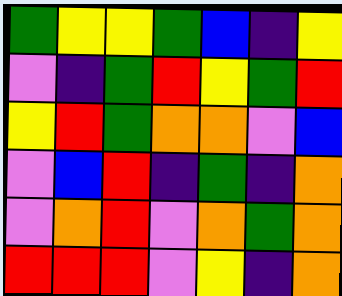[["green", "yellow", "yellow", "green", "blue", "indigo", "yellow"], ["violet", "indigo", "green", "red", "yellow", "green", "red"], ["yellow", "red", "green", "orange", "orange", "violet", "blue"], ["violet", "blue", "red", "indigo", "green", "indigo", "orange"], ["violet", "orange", "red", "violet", "orange", "green", "orange"], ["red", "red", "red", "violet", "yellow", "indigo", "orange"]]